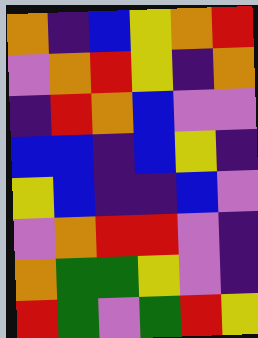[["orange", "indigo", "blue", "yellow", "orange", "red"], ["violet", "orange", "red", "yellow", "indigo", "orange"], ["indigo", "red", "orange", "blue", "violet", "violet"], ["blue", "blue", "indigo", "blue", "yellow", "indigo"], ["yellow", "blue", "indigo", "indigo", "blue", "violet"], ["violet", "orange", "red", "red", "violet", "indigo"], ["orange", "green", "green", "yellow", "violet", "indigo"], ["red", "green", "violet", "green", "red", "yellow"]]